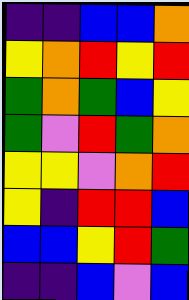[["indigo", "indigo", "blue", "blue", "orange"], ["yellow", "orange", "red", "yellow", "red"], ["green", "orange", "green", "blue", "yellow"], ["green", "violet", "red", "green", "orange"], ["yellow", "yellow", "violet", "orange", "red"], ["yellow", "indigo", "red", "red", "blue"], ["blue", "blue", "yellow", "red", "green"], ["indigo", "indigo", "blue", "violet", "blue"]]